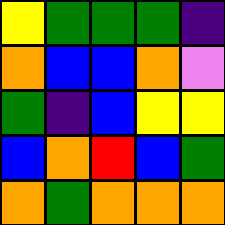[["yellow", "green", "green", "green", "indigo"], ["orange", "blue", "blue", "orange", "violet"], ["green", "indigo", "blue", "yellow", "yellow"], ["blue", "orange", "red", "blue", "green"], ["orange", "green", "orange", "orange", "orange"]]